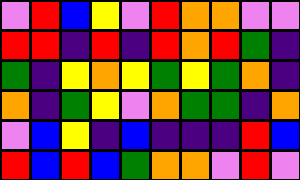[["violet", "red", "blue", "yellow", "violet", "red", "orange", "orange", "violet", "violet"], ["red", "red", "indigo", "red", "indigo", "red", "orange", "red", "green", "indigo"], ["green", "indigo", "yellow", "orange", "yellow", "green", "yellow", "green", "orange", "indigo"], ["orange", "indigo", "green", "yellow", "violet", "orange", "green", "green", "indigo", "orange"], ["violet", "blue", "yellow", "indigo", "blue", "indigo", "indigo", "indigo", "red", "blue"], ["red", "blue", "red", "blue", "green", "orange", "orange", "violet", "red", "violet"]]